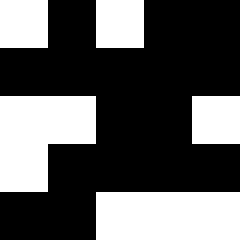[["white", "black", "white", "black", "black"], ["black", "black", "black", "black", "black"], ["white", "white", "black", "black", "white"], ["white", "black", "black", "black", "black"], ["black", "black", "white", "white", "white"]]